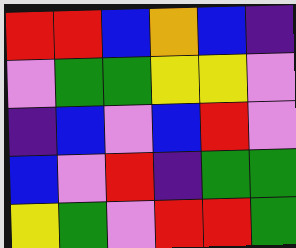[["red", "red", "blue", "orange", "blue", "indigo"], ["violet", "green", "green", "yellow", "yellow", "violet"], ["indigo", "blue", "violet", "blue", "red", "violet"], ["blue", "violet", "red", "indigo", "green", "green"], ["yellow", "green", "violet", "red", "red", "green"]]